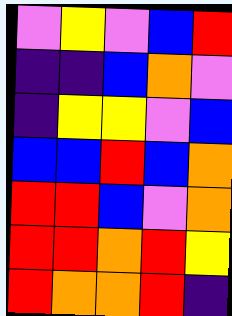[["violet", "yellow", "violet", "blue", "red"], ["indigo", "indigo", "blue", "orange", "violet"], ["indigo", "yellow", "yellow", "violet", "blue"], ["blue", "blue", "red", "blue", "orange"], ["red", "red", "blue", "violet", "orange"], ["red", "red", "orange", "red", "yellow"], ["red", "orange", "orange", "red", "indigo"]]